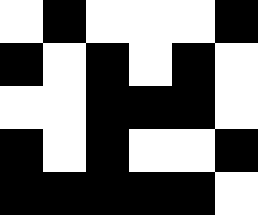[["white", "black", "white", "white", "white", "black"], ["black", "white", "black", "white", "black", "white"], ["white", "white", "black", "black", "black", "white"], ["black", "white", "black", "white", "white", "black"], ["black", "black", "black", "black", "black", "white"]]